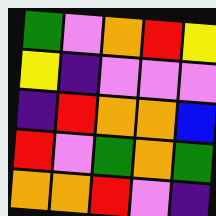[["green", "violet", "orange", "red", "yellow"], ["yellow", "indigo", "violet", "violet", "violet"], ["indigo", "red", "orange", "orange", "blue"], ["red", "violet", "green", "orange", "green"], ["orange", "orange", "red", "violet", "indigo"]]